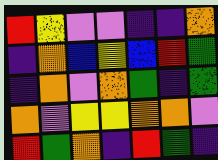[["red", "yellow", "violet", "violet", "indigo", "indigo", "orange"], ["indigo", "orange", "blue", "yellow", "blue", "red", "green"], ["indigo", "orange", "violet", "orange", "green", "indigo", "green"], ["orange", "violet", "yellow", "yellow", "orange", "orange", "violet"], ["red", "green", "orange", "indigo", "red", "green", "indigo"]]